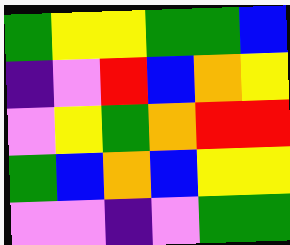[["green", "yellow", "yellow", "green", "green", "blue"], ["indigo", "violet", "red", "blue", "orange", "yellow"], ["violet", "yellow", "green", "orange", "red", "red"], ["green", "blue", "orange", "blue", "yellow", "yellow"], ["violet", "violet", "indigo", "violet", "green", "green"]]